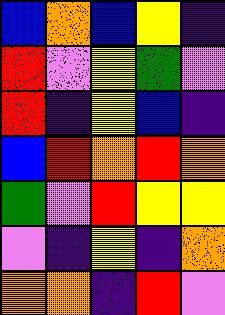[["blue", "orange", "blue", "yellow", "indigo"], ["red", "violet", "yellow", "green", "violet"], ["red", "indigo", "yellow", "blue", "indigo"], ["blue", "red", "orange", "red", "orange"], ["green", "violet", "red", "yellow", "yellow"], ["violet", "indigo", "yellow", "indigo", "orange"], ["orange", "orange", "indigo", "red", "violet"]]